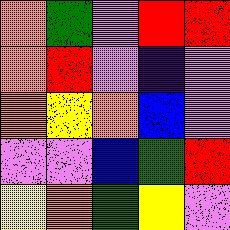[["orange", "green", "violet", "red", "red"], ["orange", "red", "violet", "indigo", "violet"], ["orange", "yellow", "orange", "blue", "violet"], ["violet", "violet", "blue", "green", "red"], ["yellow", "orange", "green", "yellow", "violet"]]